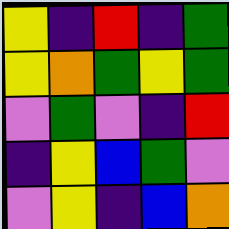[["yellow", "indigo", "red", "indigo", "green"], ["yellow", "orange", "green", "yellow", "green"], ["violet", "green", "violet", "indigo", "red"], ["indigo", "yellow", "blue", "green", "violet"], ["violet", "yellow", "indigo", "blue", "orange"]]